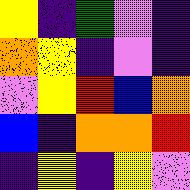[["yellow", "indigo", "green", "violet", "indigo"], ["orange", "yellow", "indigo", "violet", "indigo"], ["violet", "yellow", "red", "blue", "orange"], ["blue", "indigo", "orange", "orange", "red"], ["indigo", "yellow", "indigo", "yellow", "violet"]]